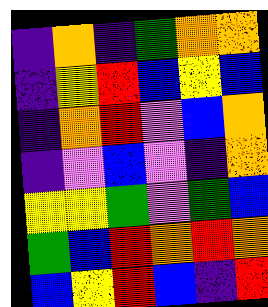[["indigo", "orange", "indigo", "green", "orange", "orange"], ["indigo", "yellow", "red", "blue", "yellow", "blue"], ["indigo", "orange", "red", "violet", "blue", "orange"], ["indigo", "violet", "blue", "violet", "indigo", "orange"], ["yellow", "yellow", "green", "violet", "green", "blue"], ["green", "blue", "red", "orange", "red", "orange"], ["blue", "yellow", "red", "blue", "indigo", "red"]]